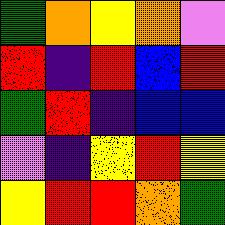[["green", "orange", "yellow", "orange", "violet"], ["red", "indigo", "red", "blue", "red"], ["green", "red", "indigo", "blue", "blue"], ["violet", "indigo", "yellow", "red", "yellow"], ["yellow", "red", "red", "orange", "green"]]